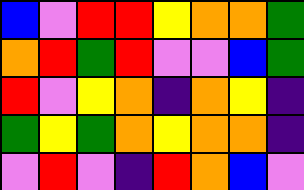[["blue", "violet", "red", "red", "yellow", "orange", "orange", "green"], ["orange", "red", "green", "red", "violet", "violet", "blue", "green"], ["red", "violet", "yellow", "orange", "indigo", "orange", "yellow", "indigo"], ["green", "yellow", "green", "orange", "yellow", "orange", "orange", "indigo"], ["violet", "red", "violet", "indigo", "red", "orange", "blue", "violet"]]